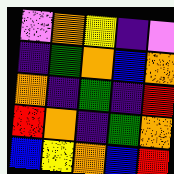[["violet", "orange", "yellow", "indigo", "violet"], ["indigo", "green", "orange", "blue", "orange"], ["orange", "indigo", "green", "indigo", "red"], ["red", "orange", "indigo", "green", "orange"], ["blue", "yellow", "orange", "blue", "red"]]